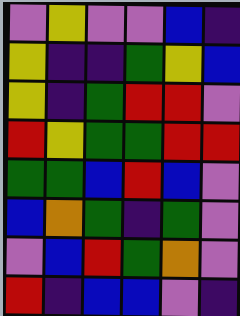[["violet", "yellow", "violet", "violet", "blue", "indigo"], ["yellow", "indigo", "indigo", "green", "yellow", "blue"], ["yellow", "indigo", "green", "red", "red", "violet"], ["red", "yellow", "green", "green", "red", "red"], ["green", "green", "blue", "red", "blue", "violet"], ["blue", "orange", "green", "indigo", "green", "violet"], ["violet", "blue", "red", "green", "orange", "violet"], ["red", "indigo", "blue", "blue", "violet", "indigo"]]